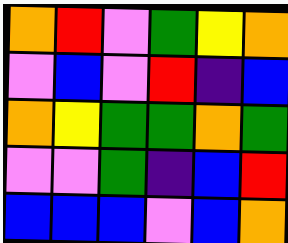[["orange", "red", "violet", "green", "yellow", "orange"], ["violet", "blue", "violet", "red", "indigo", "blue"], ["orange", "yellow", "green", "green", "orange", "green"], ["violet", "violet", "green", "indigo", "blue", "red"], ["blue", "blue", "blue", "violet", "blue", "orange"]]